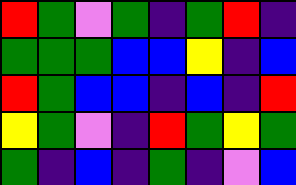[["red", "green", "violet", "green", "indigo", "green", "red", "indigo"], ["green", "green", "green", "blue", "blue", "yellow", "indigo", "blue"], ["red", "green", "blue", "blue", "indigo", "blue", "indigo", "red"], ["yellow", "green", "violet", "indigo", "red", "green", "yellow", "green"], ["green", "indigo", "blue", "indigo", "green", "indigo", "violet", "blue"]]